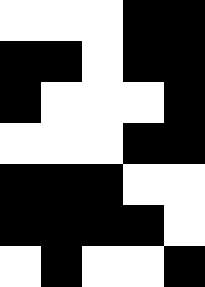[["white", "white", "white", "black", "black"], ["black", "black", "white", "black", "black"], ["black", "white", "white", "white", "black"], ["white", "white", "white", "black", "black"], ["black", "black", "black", "white", "white"], ["black", "black", "black", "black", "white"], ["white", "black", "white", "white", "black"]]